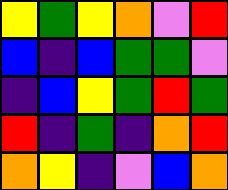[["yellow", "green", "yellow", "orange", "violet", "red"], ["blue", "indigo", "blue", "green", "green", "violet"], ["indigo", "blue", "yellow", "green", "red", "green"], ["red", "indigo", "green", "indigo", "orange", "red"], ["orange", "yellow", "indigo", "violet", "blue", "orange"]]